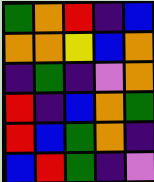[["green", "orange", "red", "indigo", "blue"], ["orange", "orange", "yellow", "blue", "orange"], ["indigo", "green", "indigo", "violet", "orange"], ["red", "indigo", "blue", "orange", "green"], ["red", "blue", "green", "orange", "indigo"], ["blue", "red", "green", "indigo", "violet"]]